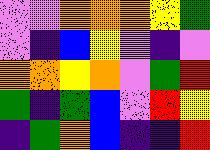[["violet", "violet", "orange", "orange", "orange", "yellow", "green"], ["violet", "indigo", "blue", "yellow", "violet", "indigo", "violet"], ["orange", "orange", "yellow", "orange", "violet", "green", "red"], ["green", "indigo", "green", "blue", "violet", "red", "yellow"], ["indigo", "green", "orange", "blue", "indigo", "indigo", "red"]]